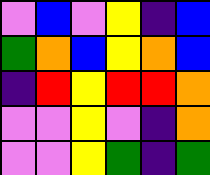[["violet", "blue", "violet", "yellow", "indigo", "blue"], ["green", "orange", "blue", "yellow", "orange", "blue"], ["indigo", "red", "yellow", "red", "red", "orange"], ["violet", "violet", "yellow", "violet", "indigo", "orange"], ["violet", "violet", "yellow", "green", "indigo", "green"]]